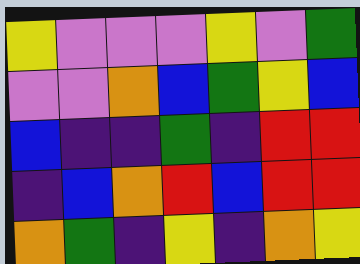[["yellow", "violet", "violet", "violet", "yellow", "violet", "green"], ["violet", "violet", "orange", "blue", "green", "yellow", "blue"], ["blue", "indigo", "indigo", "green", "indigo", "red", "red"], ["indigo", "blue", "orange", "red", "blue", "red", "red"], ["orange", "green", "indigo", "yellow", "indigo", "orange", "yellow"]]